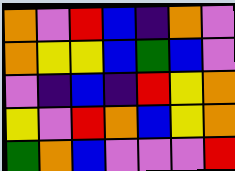[["orange", "violet", "red", "blue", "indigo", "orange", "violet"], ["orange", "yellow", "yellow", "blue", "green", "blue", "violet"], ["violet", "indigo", "blue", "indigo", "red", "yellow", "orange"], ["yellow", "violet", "red", "orange", "blue", "yellow", "orange"], ["green", "orange", "blue", "violet", "violet", "violet", "red"]]